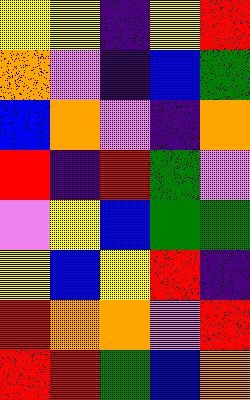[["yellow", "yellow", "indigo", "yellow", "red"], ["orange", "violet", "indigo", "blue", "green"], ["blue", "orange", "violet", "indigo", "orange"], ["red", "indigo", "red", "green", "violet"], ["violet", "yellow", "blue", "green", "green"], ["yellow", "blue", "yellow", "red", "indigo"], ["red", "orange", "orange", "violet", "red"], ["red", "red", "green", "blue", "orange"]]